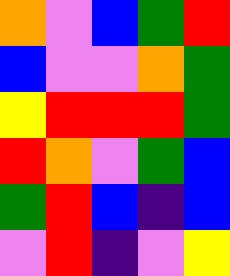[["orange", "violet", "blue", "green", "red"], ["blue", "violet", "violet", "orange", "green"], ["yellow", "red", "red", "red", "green"], ["red", "orange", "violet", "green", "blue"], ["green", "red", "blue", "indigo", "blue"], ["violet", "red", "indigo", "violet", "yellow"]]